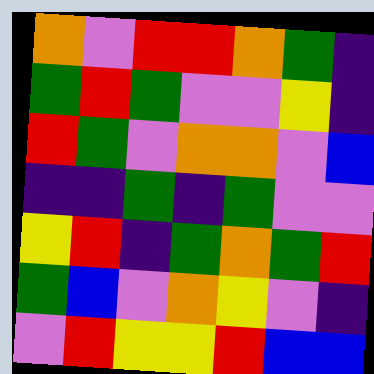[["orange", "violet", "red", "red", "orange", "green", "indigo"], ["green", "red", "green", "violet", "violet", "yellow", "indigo"], ["red", "green", "violet", "orange", "orange", "violet", "blue"], ["indigo", "indigo", "green", "indigo", "green", "violet", "violet"], ["yellow", "red", "indigo", "green", "orange", "green", "red"], ["green", "blue", "violet", "orange", "yellow", "violet", "indigo"], ["violet", "red", "yellow", "yellow", "red", "blue", "blue"]]